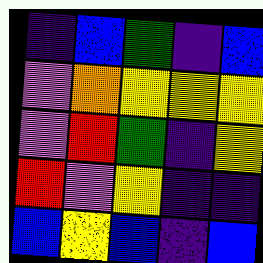[["indigo", "blue", "green", "indigo", "blue"], ["violet", "orange", "yellow", "yellow", "yellow"], ["violet", "red", "green", "indigo", "yellow"], ["red", "violet", "yellow", "indigo", "indigo"], ["blue", "yellow", "blue", "indigo", "blue"]]